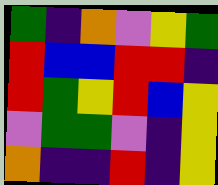[["green", "indigo", "orange", "violet", "yellow", "green"], ["red", "blue", "blue", "red", "red", "indigo"], ["red", "green", "yellow", "red", "blue", "yellow"], ["violet", "green", "green", "violet", "indigo", "yellow"], ["orange", "indigo", "indigo", "red", "indigo", "yellow"]]